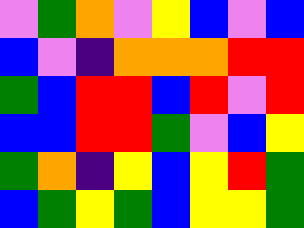[["violet", "green", "orange", "violet", "yellow", "blue", "violet", "blue"], ["blue", "violet", "indigo", "orange", "orange", "orange", "red", "red"], ["green", "blue", "red", "red", "blue", "red", "violet", "red"], ["blue", "blue", "red", "red", "green", "violet", "blue", "yellow"], ["green", "orange", "indigo", "yellow", "blue", "yellow", "red", "green"], ["blue", "green", "yellow", "green", "blue", "yellow", "yellow", "green"]]